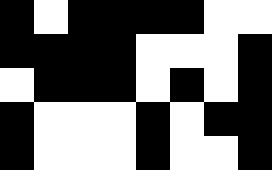[["black", "white", "black", "black", "black", "black", "white", "white"], ["black", "black", "black", "black", "white", "white", "white", "black"], ["white", "black", "black", "black", "white", "black", "white", "black"], ["black", "white", "white", "white", "black", "white", "black", "black"], ["black", "white", "white", "white", "black", "white", "white", "black"]]